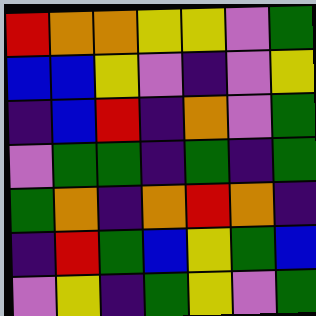[["red", "orange", "orange", "yellow", "yellow", "violet", "green"], ["blue", "blue", "yellow", "violet", "indigo", "violet", "yellow"], ["indigo", "blue", "red", "indigo", "orange", "violet", "green"], ["violet", "green", "green", "indigo", "green", "indigo", "green"], ["green", "orange", "indigo", "orange", "red", "orange", "indigo"], ["indigo", "red", "green", "blue", "yellow", "green", "blue"], ["violet", "yellow", "indigo", "green", "yellow", "violet", "green"]]